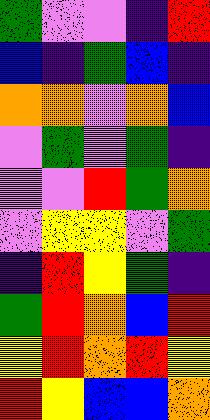[["green", "violet", "violet", "indigo", "red"], ["blue", "indigo", "green", "blue", "indigo"], ["orange", "orange", "violet", "orange", "blue"], ["violet", "green", "violet", "green", "indigo"], ["violet", "violet", "red", "green", "orange"], ["violet", "yellow", "yellow", "violet", "green"], ["indigo", "red", "yellow", "green", "indigo"], ["green", "red", "orange", "blue", "red"], ["yellow", "red", "orange", "red", "yellow"], ["red", "yellow", "blue", "blue", "orange"]]